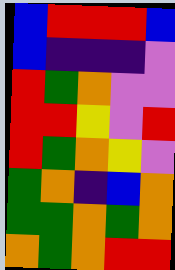[["blue", "red", "red", "red", "blue"], ["blue", "indigo", "indigo", "indigo", "violet"], ["red", "green", "orange", "violet", "violet"], ["red", "red", "yellow", "violet", "red"], ["red", "green", "orange", "yellow", "violet"], ["green", "orange", "indigo", "blue", "orange"], ["green", "green", "orange", "green", "orange"], ["orange", "green", "orange", "red", "red"]]